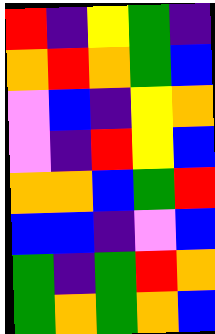[["red", "indigo", "yellow", "green", "indigo"], ["orange", "red", "orange", "green", "blue"], ["violet", "blue", "indigo", "yellow", "orange"], ["violet", "indigo", "red", "yellow", "blue"], ["orange", "orange", "blue", "green", "red"], ["blue", "blue", "indigo", "violet", "blue"], ["green", "indigo", "green", "red", "orange"], ["green", "orange", "green", "orange", "blue"]]